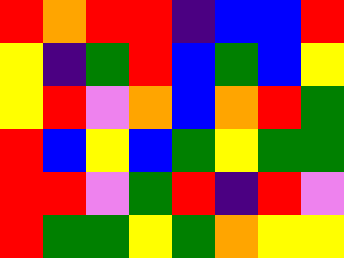[["red", "orange", "red", "red", "indigo", "blue", "blue", "red"], ["yellow", "indigo", "green", "red", "blue", "green", "blue", "yellow"], ["yellow", "red", "violet", "orange", "blue", "orange", "red", "green"], ["red", "blue", "yellow", "blue", "green", "yellow", "green", "green"], ["red", "red", "violet", "green", "red", "indigo", "red", "violet"], ["red", "green", "green", "yellow", "green", "orange", "yellow", "yellow"]]